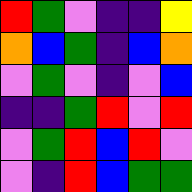[["red", "green", "violet", "indigo", "indigo", "yellow"], ["orange", "blue", "green", "indigo", "blue", "orange"], ["violet", "green", "violet", "indigo", "violet", "blue"], ["indigo", "indigo", "green", "red", "violet", "red"], ["violet", "green", "red", "blue", "red", "violet"], ["violet", "indigo", "red", "blue", "green", "green"]]